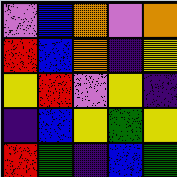[["violet", "blue", "orange", "violet", "orange"], ["red", "blue", "orange", "indigo", "yellow"], ["yellow", "red", "violet", "yellow", "indigo"], ["indigo", "blue", "yellow", "green", "yellow"], ["red", "green", "indigo", "blue", "green"]]